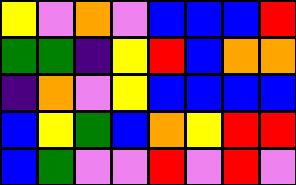[["yellow", "violet", "orange", "violet", "blue", "blue", "blue", "red"], ["green", "green", "indigo", "yellow", "red", "blue", "orange", "orange"], ["indigo", "orange", "violet", "yellow", "blue", "blue", "blue", "blue"], ["blue", "yellow", "green", "blue", "orange", "yellow", "red", "red"], ["blue", "green", "violet", "violet", "red", "violet", "red", "violet"]]